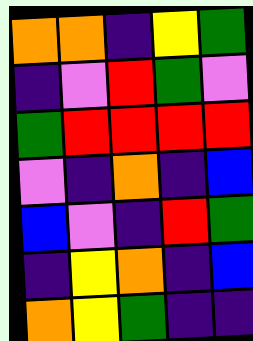[["orange", "orange", "indigo", "yellow", "green"], ["indigo", "violet", "red", "green", "violet"], ["green", "red", "red", "red", "red"], ["violet", "indigo", "orange", "indigo", "blue"], ["blue", "violet", "indigo", "red", "green"], ["indigo", "yellow", "orange", "indigo", "blue"], ["orange", "yellow", "green", "indigo", "indigo"]]